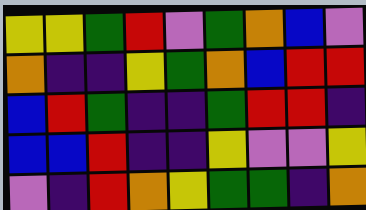[["yellow", "yellow", "green", "red", "violet", "green", "orange", "blue", "violet"], ["orange", "indigo", "indigo", "yellow", "green", "orange", "blue", "red", "red"], ["blue", "red", "green", "indigo", "indigo", "green", "red", "red", "indigo"], ["blue", "blue", "red", "indigo", "indigo", "yellow", "violet", "violet", "yellow"], ["violet", "indigo", "red", "orange", "yellow", "green", "green", "indigo", "orange"]]